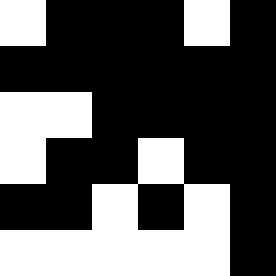[["white", "black", "black", "black", "white", "black"], ["black", "black", "black", "black", "black", "black"], ["white", "white", "black", "black", "black", "black"], ["white", "black", "black", "white", "black", "black"], ["black", "black", "white", "black", "white", "black"], ["white", "white", "white", "white", "white", "black"]]